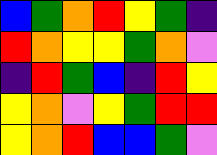[["blue", "green", "orange", "red", "yellow", "green", "indigo"], ["red", "orange", "yellow", "yellow", "green", "orange", "violet"], ["indigo", "red", "green", "blue", "indigo", "red", "yellow"], ["yellow", "orange", "violet", "yellow", "green", "red", "red"], ["yellow", "orange", "red", "blue", "blue", "green", "violet"]]